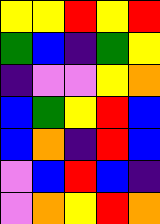[["yellow", "yellow", "red", "yellow", "red"], ["green", "blue", "indigo", "green", "yellow"], ["indigo", "violet", "violet", "yellow", "orange"], ["blue", "green", "yellow", "red", "blue"], ["blue", "orange", "indigo", "red", "blue"], ["violet", "blue", "red", "blue", "indigo"], ["violet", "orange", "yellow", "red", "orange"]]